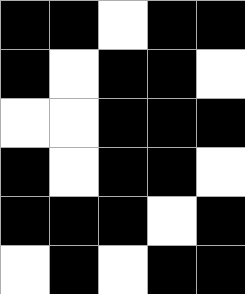[["black", "black", "white", "black", "black"], ["black", "white", "black", "black", "white"], ["white", "white", "black", "black", "black"], ["black", "white", "black", "black", "white"], ["black", "black", "black", "white", "black"], ["white", "black", "white", "black", "black"]]